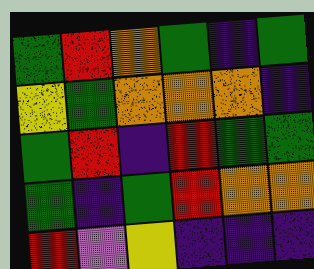[["green", "red", "orange", "green", "indigo", "green"], ["yellow", "green", "orange", "orange", "orange", "indigo"], ["green", "red", "indigo", "red", "green", "green"], ["green", "indigo", "green", "red", "orange", "orange"], ["red", "violet", "yellow", "indigo", "indigo", "indigo"]]